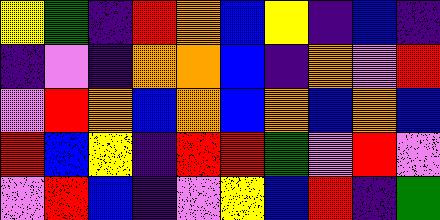[["yellow", "green", "indigo", "red", "orange", "blue", "yellow", "indigo", "blue", "indigo"], ["indigo", "violet", "indigo", "orange", "orange", "blue", "indigo", "orange", "violet", "red"], ["violet", "red", "orange", "blue", "orange", "blue", "orange", "blue", "orange", "blue"], ["red", "blue", "yellow", "indigo", "red", "red", "green", "violet", "red", "violet"], ["violet", "red", "blue", "indigo", "violet", "yellow", "blue", "red", "indigo", "green"]]